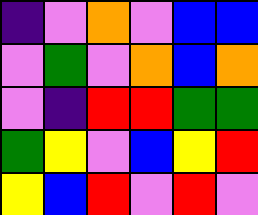[["indigo", "violet", "orange", "violet", "blue", "blue"], ["violet", "green", "violet", "orange", "blue", "orange"], ["violet", "indigo", "red", "red", "green", "green"], ["green", "yellow", "violet", "blue", "yellow", "red"], ["yellow", "blue", "red", "violet", "red", "violet"]]